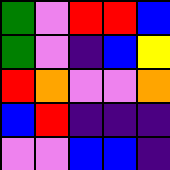[["green", "violet", "red", "red", "blue"], ["green", "violet", "indigo", "blue", "yellow"], ["red", "orange", "violet", "violet", "orange"], ["blue", "red", "indigo", "indigo", "indigo"], ["violet", "violet", "blue", "blue", "indigo"]]